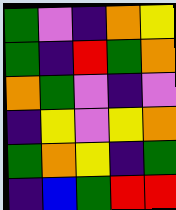[["green", "violet", "indigo", "orange", "yellow"], ["green", "indigo", "red", "green", "orange"], ["orange", "green", "violet", "indigo", "violet"], ["indigo", "yellow", "violet", "yellow", "orange"], ["green", "orange", "yellow", "indigo", "green"], ["indigo", "blue", "green", "red", "red"]]